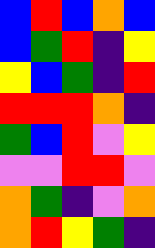[["blue", "red", "blue", "orange", "blue"], ["blue", "green", "red", "indigo", "yellow"], ["yellow", "blue", "green", "indigo", "red"], ["red", "red", "red", "orange", "indigo"], ["green", "blue", "red", "violet", "yellow"], ["violet", "violet", "red", "red", "violet"], ["orange", "green", "indigo", "violet", "orange"], ["orange", "red", "yellow", "green", "indigo"]]